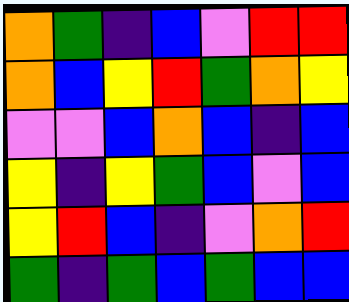[["orange", "green", "indigo", "blue", "violet", "red", "red"], ["orange", "blue", "yellow", "red", "green", "orange", "yellow"], ["violet", "violet", "blue", "orange", "blue", "indigo", "blue"], ["yellow", "indigo", "yellow", "green", "blue", "violet", "blue"], ["yellow", "red", "blue", "indigo", "violet", "orange", "red"], ["green", "indigo", "green", "blue", "green", "blue", "blue"]]